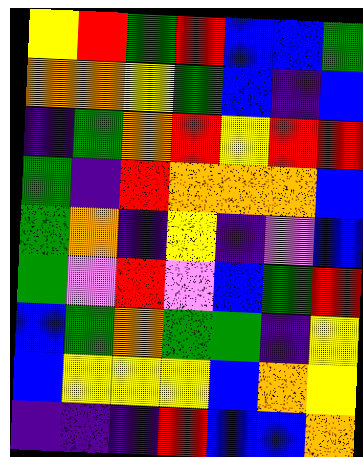[["yellow", "red", "green", "red", "blue", "blue", "green"], ["orange", "orange", "yellow", "green", "blue", "indigo", "blue"], ["indigo", "green", "orange", "red", "yellow", "red", "red"], ["green", "indigo", "red", "orange", "orange", "orange", "blue"], ["green", "orange", "indigo", "yellow", "indigo", "violet", "blue"], ["green", "violet", "red", "violet", "blue", "green", "red"], ["blue", "green", "orange", "green", "green", "indigo", "yellow"], ["blue", "yellow", "yellow", "yellow", "blue", "orange", "yellow"], ["indigo", "indigo", "indigo", "red", "blue", "blue", "orange"]]